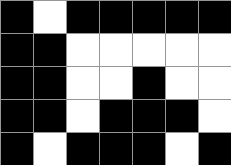[["black", "white", "black", "black", "black", "black", "black"], ["black", "black", "white", "white", "white", "white", "white"], ["black", "black", "white", "white", "black", "white", "white"], ["black", "black", "white", "black", "black", "black", "white"], ["black", "white", "black", "black", "black", "white", "black"]]